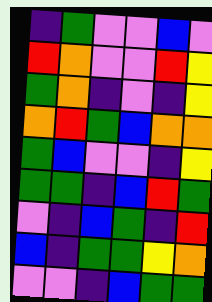[["indigo", "green", "violet", "violet", "blue", "violet"], ["red", "orange", "violet", "violet", "red", "yellow"], ["green", "orange", "indigo", "violet", "indigo", "yellow"], ["orange", "red", "green", "blue", "orange", "orange"], ["green", "blue", "violet", "violet", "indigo", "yellow"], ["green", "green", "indigo", "blue", "red", "green"], ["violet", "indigo", "blue", "green", "indigo", "red"], ["blue", "indigo", "green", "green", "yellow", "orange"], ["violet", "violet", "indigo", "blue", "green", "green"]]